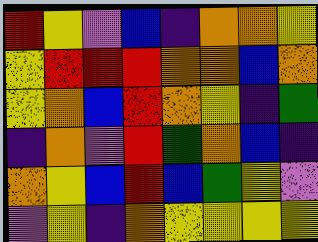[["red", "yellow", "violet", "blue", "indigo", "orange", "orange", "yellow"], ["yellow", "red", "red", "red", "orange", "orange", "blue", "orange"], ["yellow", "orange", "blue", "red", "orange", "yellow", "indigo", "green"], ["indigo", "orange", "violet", "red", "green", "orange", "blue", "indigo"], ["orange", "yellow", "blue", "red", "blue", "green", "yellow", "violet"], ["violet", "yellow", "indigo", "orange", "yellow", "yellow", "yellow", "yellow"]]